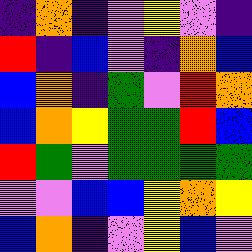[["indigo", "orange", "indigo", "violet", "yellow", "violet", "indigo"], ["red", "indigo", "blue", "violet", "indigo", "orange", "blue"], ["blue", "orange", "indigo", "green", "violet", "red", "orange"], ["blue", "orange", "yellow", "green", "green", "red", "blue"], ["red", "green", "violet", "green", "green", "green", "green"], ["violet", "violet", "blue", "blue", "yellow", "orange", "yellow"], ["blue", "orange", "indigo", "violet", "yellow", "blue", "violet"]]